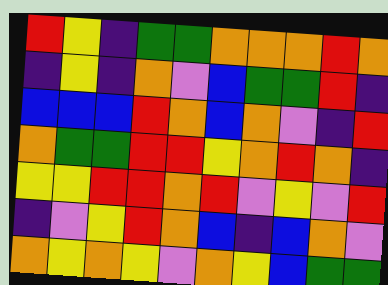[["red", "yellow", "indigo", "green", "green", "orange", "orange", "orange", "red", "orange"], ["indigo", "yellow", "indigo", "orange", "violet", "blue", "green", "green", "red", "indigo"], ["blue", "blue", "blue", "red", "orange", "blue", "orange", "violet", "indigo", "red"], ["orange", "green", "green", "red", "red", "yellow", "orange", "red", "orange", "indigo"], ["yellow", "yellow", "red", "red", "orange", "red", "violet", "yellow", "violet", "red"], ["indigo", "violet", "yellow", "red", "orange", "blue", "indigo", "blue", "orange", "violet"], ["orange", "yellow", "orange", "yellow", "violet", "orange", "yellow", "blue", "green", "green"]]